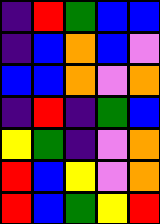[["indigo", "red", "green", "blue", "blue"], ["indigo", "blue", "orange", "blue", "violet"], ["blue", "blue", "orange", "violet", "orange"], ["indigo", "red", "indigo", "green", "blue"], ["yellow", "green", "indigo", "violet", "orange"], ["red", "blue", "yellow", "violet", "orange"], ["red", "blue", "green", "yellow", "red"]]